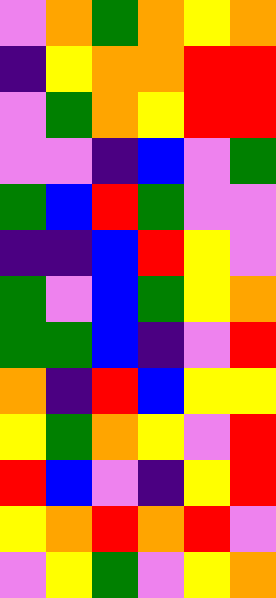[["violet", "orange", "green", "orange", "yellow", "orange"], ["indigo", "yellow", "orange", "orange", "red", "red"], ["violet", "green", "orange", "yellow", "red", "red"], ["violet", "violet", "indigo", "blue", "violet", "green"], ["green", "blue", "red", "green", "violet", "violet"], ["indigo", "indigo", "blue", "red", "yellow", "violet"], ["green", "violet", "blue", "green", "yellow", "orange"], ["green", "green", "blue", "indigo", "violet", "red"], ["orange", "indigo", "red", "blue", "yellow", "yellow"], ["yellow", "green", "orange", "yellow", "violet", "red"], ["red", "blue", "violet", "indigo", "yellow", "red"], ["yellow", "orange", "red", "orange", "red", "violet"], ["violet", "yellow", "green", "violet", "yellow", "orange"]]